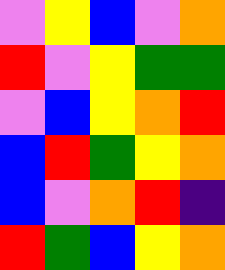[["violet", "yellow", "blue", "violet", "orange"], ["red", "violet", "yellow", "green", "green"], ["violet", "blue", "yellow", "orange", "red"], ["blue", "red", "green", "yellow", "orange"], ["blue", "violet", "orange", "red", "indigo"], ["red", "green", "blue", "yellow", "orange"]]